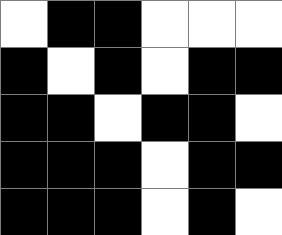[["white", "black", "black", "white", "white", "white"], ["black", "white", "black", "white", "black", "black"], ["black", "black", "white", "black", "black", "white"], ["black", "black", "black", "white", "black", "black"], ["black", "black", "black", "white", "black", "white"]]